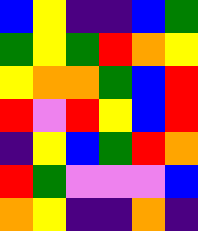[["blue", "yellow", "indigo", "indigo", "blue", "green"], ["green", "yellow", "green", "red", "orange", "yellow"], ["yellow", "orange", "orange", "green", "blue", "red"], ["red", "violet", "red", "yellow", "blue", "red"], ["indigo", "yellow", "blue", "green", "red", "orange"], ["red", "green", "violet", "violet", "violet", "blue"], ["orange", "yellow", "indigo", "indigo", "orange", "indigo"]]